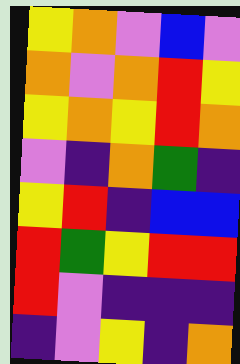[["yellow", "orange", "violet", "blue", "violet"], ["orange", "violet", "orange", "red", "yellow"], ["yellow", "orange", "yellow", "red", "orange"], ["violet", "indigo", "orange", "green", "indigo"], ["yellow", "red", "indigo", "blue", "blue"], ["red", "green", "yellow", "red", "red"], ["red", "violet", "indigo", "indigo", "indigo"], ["indigo", "violet", "yellow", "indigo", "orange"]]